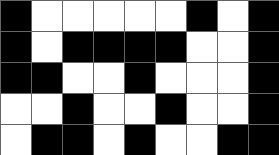[["black", "white", "white", "white", "white", "white", "black", "white", "black"], ["black", "white", "black", "black", "black", "black", "white", "white", "black"], ["black", "black", "white", "white", "black", "white", "white", "white", "black"], ["white", "white", "black", "white", "white", "black", "white", "white", "black"], ["white", "black", "black", "white", "black", "white", "white", "black", "black"]]